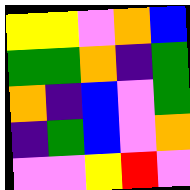[["yellow", "yellow", "violet", "orange", "blue"], ["green", "green", "orange", "indigo", "green"], ["orange", "indigo", "blue", "violet", "green"], ["indigo", "green", "blue", "violet", "orange"], ["violet", "violet", "yellow", "red", "violet"]]